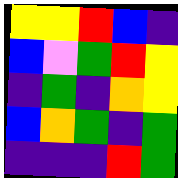[["yellow", "yellow", "red", "blue", "indigo"], ["blue", "violet", "green", "red", "yellow"], ["indigo", "green", "indigo", "orange", "yellow"], ["blue", "orange", "green", "indigo", "green"], ["indigo", "indigo", "indigo", "red", "green"]]